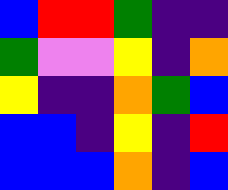[["blue", "red", "red", "green", "indigo", "indigo"], ["green", "violet", "violet", "yellow", "indigo", "orange"], ["yellow", "indigo", "indigo", "orange", "green", "blue"], ["blue", "blue", "indigo", "yellow", "indigo", "red"], ["blue", "blue", "blue", "orange", "indigo", "blue"]]